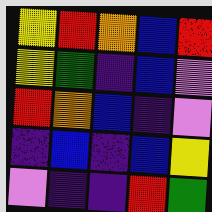[["yellow", "red", "orange", "blue", "red"], ["yellow", "green", "indigo", "blue", "violet"], ["red", "orange", "blue", "indigo", "violet"], ["indigo", "blue", "indigo", "blue", "yellow"], ["violet", "indigo", "indigo", "red", "green"]]